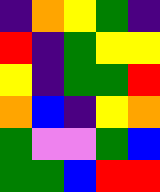[["indigo", "orange", "yellow", "green", "indigo"], ["red", "indigo", "green", "yellow", "yellow"], ["yellow", "indigo", "green", "green", "red"], ["orange", "blue", "indigo", "yellow", "orange"], ["green", "violet", "violet", "green", "blue"], ["green", "green", "blue", "red", "red"]]